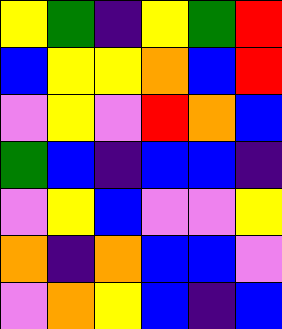[["yellow", "green", "indigo", "yellow", "green", "red"], ["blue", "yellow", "yellow", "orange", "blue", "red"], ["violet", "yellow", "violet", "red", "orange", "blue"], ["green", "blue", "indigo", "blue", "blue", "indigo"], ["violet", "yellow", "blue", "violet", "violet", "yellow"], ["orange", "indigo", "orange", "blue", "blue", "violet"], ["violet", "orange", "yellow", "blue", "indigo", "blue"]]